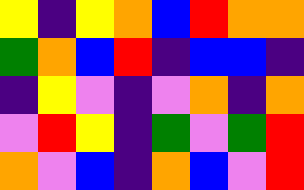[["yellow", "indigo", "yellow", "orange", "blue", "red", "orange", "orange"], ["green", "orange", "blue", "red", "indigo", "blue", "blue", "indigo"], ["indigo", "yellow", "violet", "indigo", "violet", "orange", "indigo", "orange"], ["violet", "red", "yellow", "indigo", "green", "violet", "green", "red"], ["orange", "violet", "blue", "indigo", "orange", "blue", "violet", "red"]]